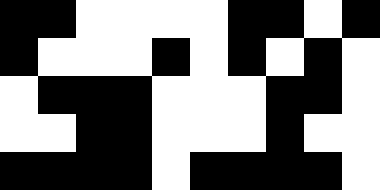[["black", "black", "white", "white", "white", "white", "black", "black", "white", "black"], ["black", "white", "white", "white", "black", "white", "black", "white", "black", "white"], ["white", "black", "black", "black", "white", "white", "white", "black", "black", "white"], ["white", "white", "black", "black", "white", "white", "white", "black", "white", "white"], ["black", "black", "black", "black", "white", "black", "black", "black", "black", "white"]]